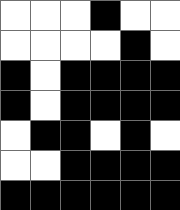[["white", "white", "white", "black", "white", "white"], ["white", "white", "white", "white", "black", "white"], ["black", "white", "black", "black", "black", "black"], ["black", "white", "black", "black", "black", "black"], ["white", "black", "black", "white", "black", "white"], ["white", "white", "black", "black", "black", "black"], ["black", "black", "black", "black", "black", "black"]]